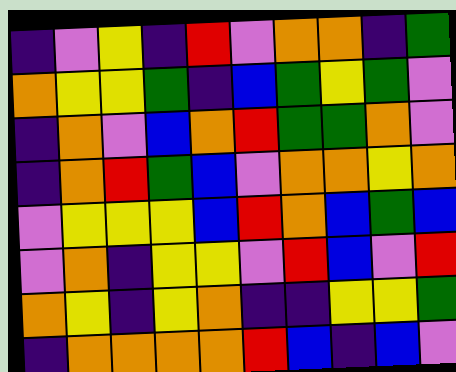[["indigo", "violet", "yellow", "indigo", "red", "violet", "orange", "orange", "indigo", "green"], ["orange", "yellow", "yellow", "green", "indigo", "blue", "green", "yellow", "green", "violet"], ["indigo", "orange", "violet", "blue", "orange", "red", "green", "green", "orange", "violet"], ["indigo", "orange", "red", "green", "blue", "violet", "orange", "orange", "yellow", "orange"], ["violet", "yellow", "yellow", "yellow", "blue", "red", "orange", "blue", "green", "blue"], ["violet", "orange", "indigo", "yellow", "yellow", "violet", "red", "blue", "violet", "red"], ["orange", "yellow", "indigo", "yellow", "orange", "indigo", "indigo", "yellow", "yellow", "green"], ["indigo", "orange", "orange", "orange", "orange", "red", "blue", "indigo", "blue", "violet"]]